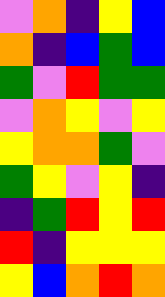[["violet", "orange", "indigo", "yellow", "blue"], ["orange", "indigo", "blue", "green", "blue"], ["green", "violet", "red", "green", "green"], ["violet", "orange", "yellow", "violet", "yellow"], ["yellow", "orange", "orange", "green", "violet"], ["green", "yellow", "violet", "yellow", "indigo"], ["indigo", "green", "red", "yellow", "red"], ["red", "indigo", "yellow", "yellow", "yellow"], ["yellow", "blue", "orange", "red", "orange"]]